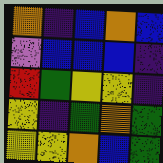[["orange", "indigo", "blue", "orange", "blue"], ["violet", "blue", "blue", "blue", "indigo"], ["red", "green", "yellow", "yellow", "indigo"], ["yellow", "indigo", "green", "orange", "green"], ["yellow", "yellow", "orange", "blue", "green"]]